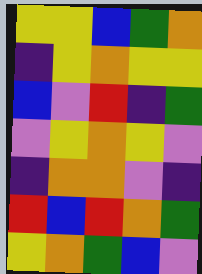[["yellow", "yellow", "blue", "green", "orange"], ["indigo", "yellow", "orange", "yellow", "yellow"], ["blue", "violet", "red", "indigo", "green"], ["violet", "yellow", "orange", "yellow", "violet"], ["indigo", "orange", "orange", "violet", "indigo"], ["red", "blue", "red", "orange", "green"], ["yellow", "orange", "green", "blue", "violet"]]